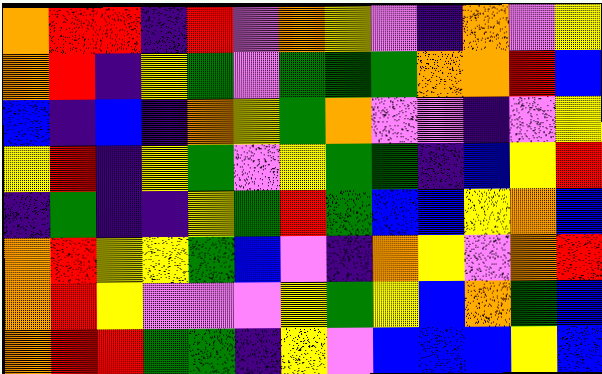[["orange", "red", "red", "indigo", "red", "violet", "orange", "yellow", "violet", "indigo", "orange", "violet", "yellow"], ["orange", "red", "indigo", "yellow", "green", "violet", "green", "green", "green", "orange", "orange", "red", "blue"], ["blue", "indigo", "blue", "indigo", "orange", "yellow", "green", "orange", "violet", "violet", "indigo", "violet", "yellow"], ["yellow", "red", "indigo", "yellow", "green", "violet", "yellow", "green", "green", "indigo", "blue", "yellow", "red"], ["indigo", "green", "indigo", "indigo", "yellow", "green", "red", "green", "blue", "blue", "yellow", "orange", "blue"], ["orange", "red", "yellow", "yellow", "green", "blue", "violet", "indigo", "orange", "yellow", "violet", "orange", "red"], ["orange", "red", "yellow", "violet", "violet", "violet", "yellow", "green", "yellow", "blue", "orange", "green", "blue"], ["orange", "red", "red", "green", "green", "indigo", "yellow", "violet", "blue", "blue", "blue", "yellow", "blue"]]